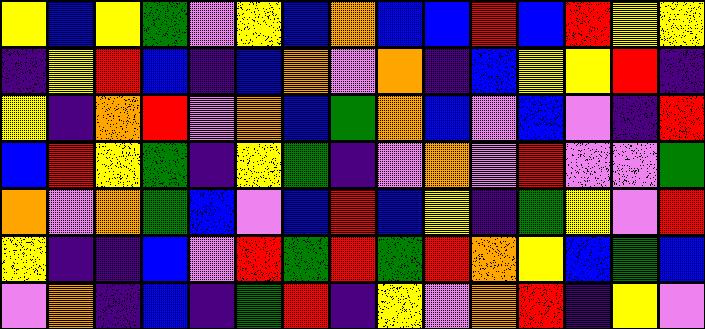[["yellow", "blue", "yellow", "green", "violet", "yellow", "blue", "orange", "blue", "blue", "red", "blue", "red", "yellow", "yellow"], ["indigo", "yellow", "red", "blue", "indigo", "blue", "orange", "violet", "orange", "indigo", "blue", "yellow", "yellow", "red", "indigo"], ["yellow", "indigo", "orange", "red", "violet", "orange", "blue", "green", "orange", "blue", "violet", "blue", "violet", "indigo", "red"], ["blue", "red", "yellow", "green", "indigo", "yellow", "green", "indigo", "violet", "orange", "violet", "red", "violet", "violet", "green"], ["orange", "violet", "orange", "green", "blue", "violet", "blue", "red", "blue", "yellow", "indigo", "green", "yellow", "violet", "red"], ["yellow", "indigo", "indigo", "blue", "violet", "red", "green", "red", "green", "red", "orange", "yellow", "blue", "green", "blue"], ["violet", "orange", "indigo", "blue", "indigo", "green", "red", "indigo", "yellow", "violet", "orange", "red", "indigo", "yellow", "violet"]]